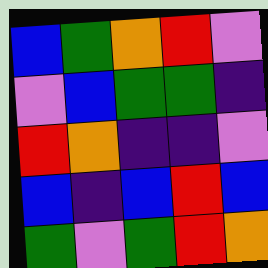[["blue", "green", "orange", "red", "violet"], ["violet", "blue", "green", "green", "indigo"], ["red", "orange", "indigo", "indigo", "violet"], ["blue", "indigo", "blue", "red", "blue"], ["green", "violet", "green", "red", "orange"]]